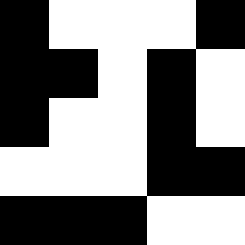[["black", "white", "white", "white", "black"], ["black", "black", "white", "black", "white"], ["black", "white", "white", "black", "white"], ["white", "white", "white", "black", "black"], ["black", "black", "black", "white", "white"]]